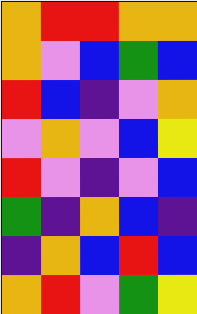[["orange", "red", "red", "orange", "orange"], ["orange", "violet", "blue", "green", "blue"], ["red", "blue", "indigo", "violet", "orange"], ["violet", "orange", "violet", "blue", "yellow"], ["red", "violet", "indigo", "violet", "blue"], ["green", "indigo", "orange", "blue", "indigo"], ["indigo", "orange", "blue", "red", "blue"], ["orange", "red", "violet", "green", "yellow"]]